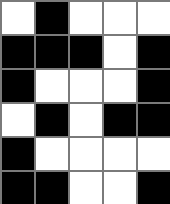[["white", "black", "white", "white", "white"], ["black", "black", "black", "white", "black"], ["black", "white", "white", "white", "black"], ["white", "black", "white", "black", "black"], ["black", "white", "white", "white", "white"], ["black", "black", "white", "white", "black"]]